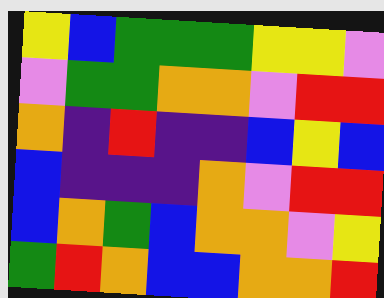[["yellow", "blue", "green", "green", "green", "yellow", "yellow", "violet"], ["violet", "green", "green", "orange", "orange", "violet", "red", "red"], ["orange", "indigo", "red", "indigo", "indigo", "blue", "yellow", "blue"], ["blue", "indigo", "indigo", "indigo", "orange", "violet", "red", "red"], ["blue", "orange", "green", "blue", "orange", "orange", "violet", "yellow"], ["green", "red", "orange", "blue", "blue", "orange", "orange", "red"]]